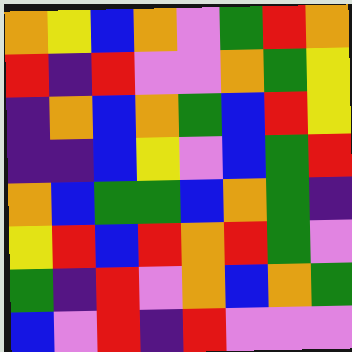[["orange", "yellow", "blue", "orange", "violet", "green", "red", "orange"], ["red", "indigo", "red", "violet", "violet", "orange", "green", "yellow"], ["indigo", "orange", "blue", "orange", "green", "blue", "red", "yellow"], ["indigo", "indigo", "blue", "yellow", "violet", "blue", "green", "red"], ["orange", "blue", "green", "green", "blue", "orange", "green", "indigo"], ["yellow", "red", "blue", "red", "orange", "red", "green", "violet"], ["green", "indigo", "red", "violet", "orange", "blue", "orange", "green"], ["blue", "violet", "red", "indigo", "red", "violet", "violet", "violet"]]